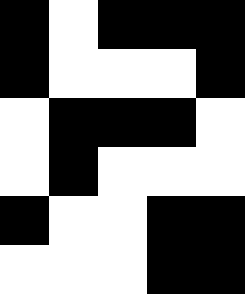[["black", "white", "black", "black", "black"], ["black", "white", "white", "white", "black"], ["white", "black", "black", "black", "white"], ["white", "black", "white", "white", "white"], ["black", "white", "white", "black", "black"], ["white", "white", "white", "black", "black"]]